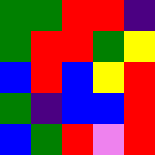[["green", "green", "red", "red", "indigo"], ["green", "red", "red", "green", "yellow"], ["blue", "red", "blue", "yellow", "red"], ["green", "indigo", "blue", "blue", "red"], ["blue", "green", "red", "violet", "red"]]